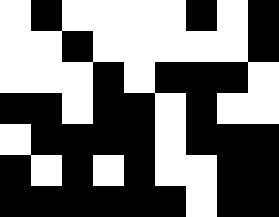[["white", "black", "white", "white", "white", "white", "black", "white", "black"], ["white", "white", "black", "white", "white", "white", "white", "white", "black"], ["white", "white", "white", "black", "white", "black", "black", "black", "white"], ["black", "black", "white", "black", "black", "white", "black", "white", "white"], ["white", "black", "black", "black", "black", "white", "black", "black", "black"], ["black", "white", "black", "white", "black", "white", "white", "black", "black"], ["black", "black", "black", "black", "black", "black", "white", "black", "black"]]